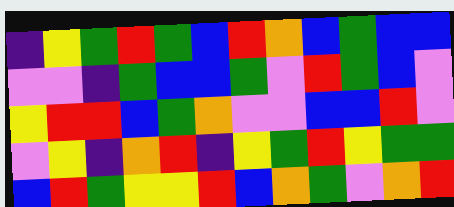[["indigo", "yellow", "green", "red", "green", "blue", "red", "orange", "blue", "green", "blue", "blue"], ["violet", "violet", "indigo", "green", "blue", "blue", "green", "violet", "red", "green", "blue", "violet"], ["yellow", "red", "red", "blue", "green", "orange", "violet", "violet", "blue", "blue", "red", "violet"], ["violet", "yellow", "indigo", "orange", "red", "indigo", "yellow", "green", "red", "yellow", "green", "green"], ["blue", "red", "green", "yellow", "yellow", "red", "blue", "orange", "green", "violet", "orange", "red"]]